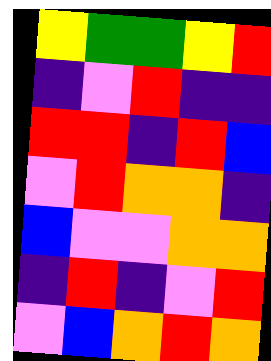[["yellow", "green", "green", "yellow", "red"], ["indigo", "violet", "red", "indigo", "indigo"], ["red", "red", "indigo", "red", "blue"], ["violet", "red", "orange", "orange", "indigo"], ["blue", "violet", "violet", "orange", "orange"], ["indigo", "red", "indigo", "violet", "red"], ["violet", "blue", "orange", "red", "orange"]]